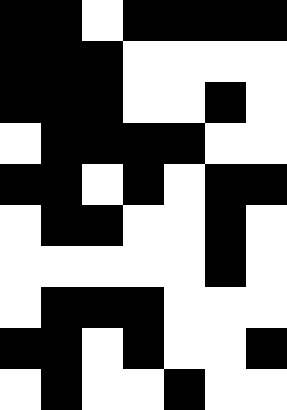[["black", "black", "white", "black", "black", "black", "black"], ["black", "black", "black", "white", "white", "white", "white"], ["black", "black", "black", "white", "white", "black", "white"], ["white", "black", "black", "black", "black", "white", "white"], ["black", "black", "white", "black", "white", "black", "black"], ["white", "black", "black", "white", "white", "black", "white"], ["white", "white", "white", "white", "white", "black", "white"], ["white", "black", "black", "black", "white", "white", "white"], ["black", "black", "white", "black", "white", "white", "black"], ["white", "black", "white", "white", "black", "white", "white"]]